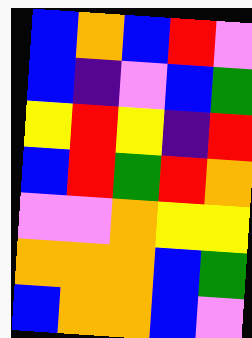[["blue", "orange", "blue", "red", "violet"], ["blue", "indigo", "violet", "blue", "green"], ["yellow", "red", "yellow", "indigo", "red"], ["blue", "red", "green", "red", "orange"], ["violet", "violet", "orange", "yellow", "yellow"], ["orange", "orange", "orange", "blue", "green"], ["blue", "orange", "orange", "blue", "violet"]]